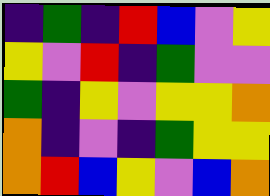[["indigo", "green", "indigo", "red", "blue", "violet", "yellow"], ["yellow", "violet", "red", "indigo", "green", "violet", "violet"], ["green", "indigo", "yellow", "violet", "yellow", "yellow", "orange"], ["orange", "indigo", "violet", "indigo", "green", "yellow", "yellow"], ["orange", "red", "blue", "yellow", "violet", "blue", "orange"]]